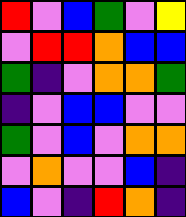[["red", "violet", "blue", "green", "violet", "yellow"], ["violet", "red", "red", "orange", "blue", "blue"], ["green", "indigo", "violet", "orange", "orange", "green"], ["indigo", "violet", "blue", "blue", "violet", "violet"], ["green", "violet", "blue", "violet", "orange", "orange"], ["violet", "orange", "violet", "violet", "blue", "indigo"], ["blue", "violet", "indigo", "red", "orange", "indigo"]]